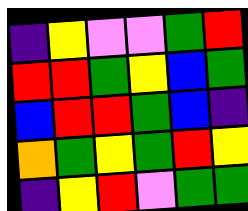[["indigo", "yellow", "violet", "violet", "green", "red"], ["red", "red", "green", "yellow", "blue", "green"], ["blue", "red", "red", "green", "blue", "indigo"], ["orange", "green", "yellow", "green", "red", "yellow"], ["indigo", "yellow", "red", "violet", "green", "green"]]